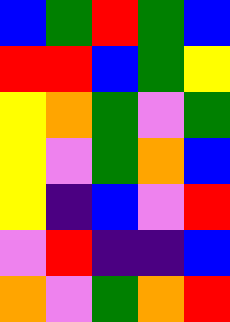[["blue", "green", "red", "green", "blue"], ["red", "red", "blue", "green", "yellow"], ["yellow", "orange", "green", "violet", "green"], ["yellow", "violet", "green", "orange", "blue"], ["yellow", "indigo", "blue", "violet", "red"], ["violet", "red", "indigo", "indigo", "blue"], ["orange", "violet", "green", "orange", "red"]]